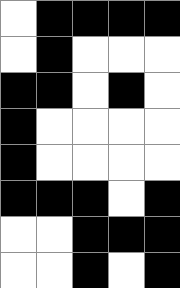[["white", "black", "black", "black", "black"], ["white", "black", "white", "white", "white"], ["black", "black", "white", "black", "white"], ["black", "white", "white", "white", "white"], ["black", "white", "white", "white", "white"], ["black", "black", "black", "white", "black"], ["white", "white", "black", "black", "black"], ["white", "white", "black", "white", "black"]]